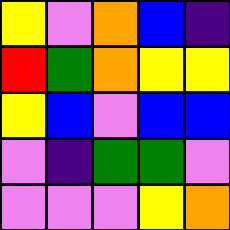[["yellow", "violet", "orange", "blue", "indigo"], ["red", "green", "orange", "yellow", "yellow"], ["yellow", "blue", "violet", "blue", "blue"], ["violet", "indigo", "green", "green", "violet"], ["violet", "violet", "violet", "yellow", "orange"]]